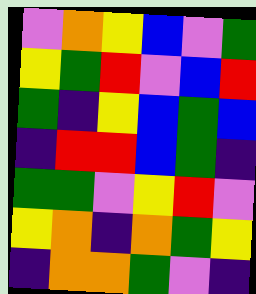[["violet", "orange", "yellow", "blue", "violet", "green"], ["yellow", "green", "red", "violet", "blue", "red"], ["green", "indigo", "yellow", "blue", "green", "blue"], ["indigo", "red", "red", "blue", "green", "indigo"], ["green", "green", "violet", "yellow", "red", "violet"], ["yellow", "orange", "indigo", "orange", "green", "yellow"], ["indigo", "orange", "orange", "green", "violet", "indigo"]]